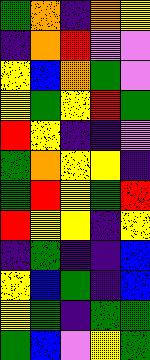[["green", "orange", "indigo", "orange", "yellow"], ["indigo", "orange", "red", "violet", "violet"], ["yellow", "blue", "orange", "green", "violet"], ["yellow", "green", "yellow", "red", "green"], ["red", "yellow", "indigo", "indigo", "violet"], ["green", "orange", "yellow", "yellow", "indigo"], ["green", "red", "yellow", "green", "red"], ["red", "yellow", "yellow", "indigo", "yellow"], ["indigo", "green", "indigo", "indigo", "blue"], ["yellow", "blue", "green", "indigo", "blue"], ["yellow", "green", "indigo", "green", "green"], ["green", "blue", "violet", "yellow", "green"]]